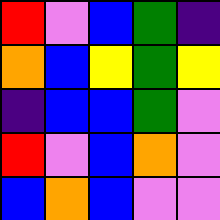[["red", "violet", "blue", "green", "indigo"], ["orange", "blue", "yellow", "green", "yellow"], ["indigo", "blue", "blue", "green", "violet"], ["red", "violet", "blue", "orange", "violet"], ["blue", "orange", "blue", "violet", "violet"]]